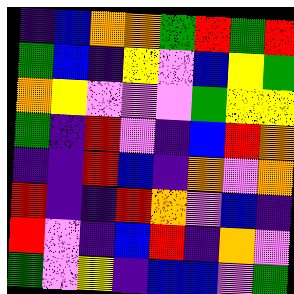[["indigo", "blue", "orange", "orange", "green", "red", "green", "red"], ["green", "blue", "indigo", "yellow", "violet", "blue", "yellow", "green"], ["orange", "yellow", "violet", "violet", "violet", "green", "yellow", "yellow"], ["green", "indigo", "red", "violet", "indigo", "blue", "red", "orange"], ["indigo", "indigo", "red", "blue", "indigo", "orange", "violet", "orange"], ["red", "indigo", "indigo", "red", "orange", "violet", "blue", "indigo"], ["red", "violet", "indigo", "blue", "red", "indigo", "orange", "violet"], ["green", "violet", "yellow", "indigo", "blue", "blue", "violet", "green"]]